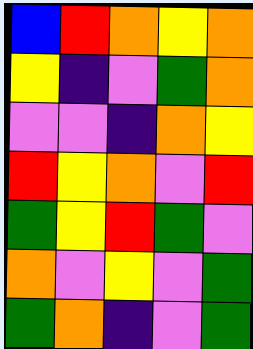[["blue", "red", "orange", "yellow", "orange"], ["yellow", "indigo", "violet", "green", "orange"], ["violet", "violet", "indigo", "orange", "yellow"], ["red", "yellow", "orange", "violet", "red"], ["green", "yellow", "red", "green", "violet"], ["orange", "violet", "yellow", "violet", "green"], ["green", "orange", "indigo", "violet", "green"]]